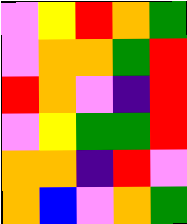[["violet", "yellow", "red", "orange", "green"], ["violet", "orange", "orange", "green", "red"], ["red", "orange", "violet", "indigo", "red"], ["violet", "yellow", "green", "green", "red"], ["orange", "orange", "indigo", "red", "violet"], ["orange", "blue", "violet", "orange", "green"]]